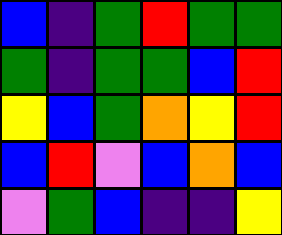[["blue", "indigo", "green", "red", "green", "green"], ["green", "indigo", "green", "green", "blue", "red"], ["yellow", "blue", "green", "orange", "yellow", "red"], ["blue", "red", "violet", "blue", "orange", "blue"], ["violet", "green", "blue", "indigo", "indigo", "yellow"]]